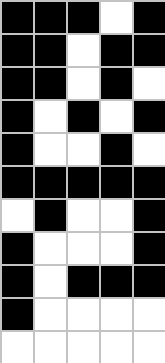[["black", "black", "black", "white", "black"], ["black", "black", "white", "black", "black"], ["black", "black", "white", "black", "white"], ["black", "white", "black", "white", "black"], ["black", "white", "white", "black", "white"], ["black", "black", "black", "black", "black"], ["white", "black", "white", "white", "black"], ["black", "white", "white", "white", "black"], ["black", "white", "black", "black", "black"], ["black", "white", "white", "white", "white"], ["white", "white", "white", "white", "white"]]